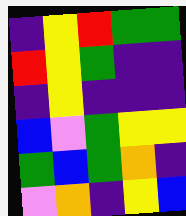[["indigo", "yellow", "red", "green", "green"], ["red", "yellow", "green", "indigo", "indigo"], ["indigo", "yellow", "indigo", "indigo", "indigo"], ["blue", "violet", "green", "yellow", "yellow"], ["green", "blue", "green", "orange", "indigo"], ["violet", "orange", "indigo", "yellow", "blue"]]